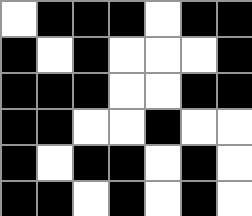[["white", "black", "black", "black", "white", "black", "black"], ["black", "white", "black", "white", "white", "white", "black"], ["black", "black", "black", "white", "white", "black", "black"], ["black", "black", "white", "white", "black", "white", "white"], ["black", "white", "black", "black", "white", "black", "white"], ["black", "black", "white", "black", "white", "black", "white"]]